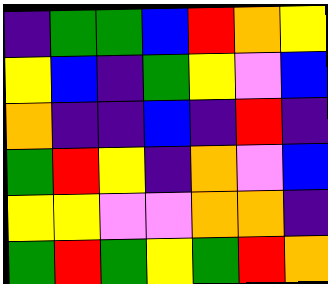[["indigo", "green", "green", "blue", "red", "orange", "yellow"], ["yellow", "blue", "indigo", "green", "yellow", "violet", "blue"], ["orange", "indigo", "indigo", "blue", "indigo", "red", "indigo"], ["green", "red", "yellow", "indigo", "orange", "violet", "blue"], ["yellow", "yellow", "violet", "violet", "orange", "orange", "indigo"], ["green", "red", "green", "yellow", "green", "red", "orange"]]